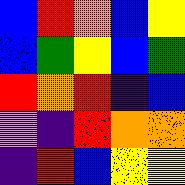[["blue", "red", "orange", "blue", "yellow"], ["blue", "green", "yellow", "blue", "green"], ["red", "orange", "red", "indigo", "blue"], ["violet", "indigo", "red", "orange", "orange"], ["indigo", "red", "blue", "yellow", "yellow"]]